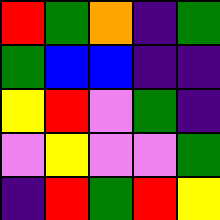[["red", "green", "orange", "indigo", "green"], ["green", "blue", "blue", "indigo", "indigo"], ["yellow", "red", "violet", "green", "indigo"], ["violet", "yellow", "violet", "violet", "green"], ["indigo", "red", "green", "red", "yellow"]]